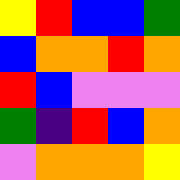[["yellow", "red", "blue", "blue", "green"], ["blue", "orange", "orange", "red", "orange"], ["red", "blue", "violet", "violet", "violet"], ["green", "indigo", "red", "blue", "orange"], ["violet", "orange", "orange", "orange", "yellow"]]